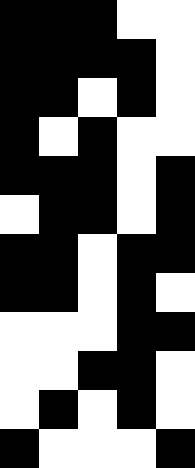[["black", "black", "black", "white", "white"], ["black", "black", "black", "black", "white"], ["black", "black", "white", "black", "white"], ["black", "white", "black", "white", "white"], ["black", "black", "black", "white", "black"], ["white", "black", "black", "white", "black"], ["black", "black", "white", "black", "black"], ["black", "black", "white", "black", "white"], ["white", "white", "white", "black", "black"], ["white", "white", "black", "black", "white"], ["white", "black", "white", "black", "white"], ["black", "white", "white", "white", "black"]]